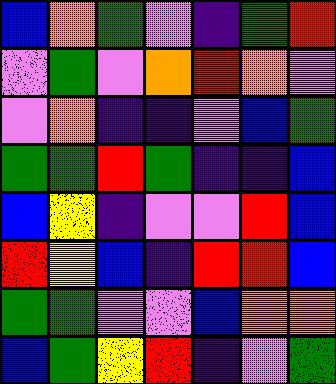[["blue", "orange", "green", "violet", "indigo", "green", "red"], ["violet", "green", "violet", "orange", "red", "orange", "violet"], ["violet", "orange", "indigo", "indigo", "violet", "blue", "green"], ["green", "green", "red", "green", "indigo", "indigo", "blue"], ["blue", "yellow", "indigo", "violet", "violet", "red", "blue"], ["red", "yellow", "blue", "indigo", "red", "red", "blue"], ["green", "green", "violet", "violet", "blue", "orange", "orange"], ["blue", "green", "yellow", "red", "indigo", "violet", "green"]]